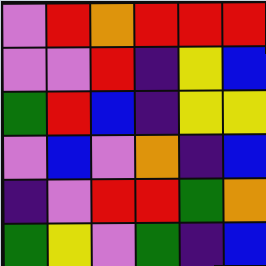[["violet", "red", "orange", "red", "red", "red"], ["violet", "violet", "red", "indigo", "yellow", "blue"], ["green", "red", "blue", "indigo", "yellow", "yellow"], ["violet", "blue", "violet", "orange", "indigo", "blue"], ["indigo", "violet", "red", "red", "green", "orange"], ["green", "yellow", "violet", "green", "indigo", "blue"]]